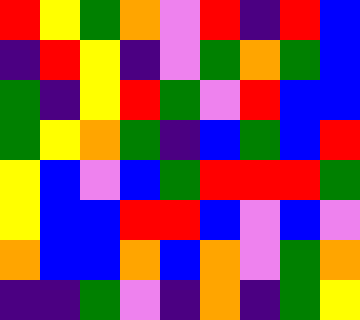[["red", "yellow", "green", "orange", "violet", "red", "indigo", "red", "blue"], ["indigo", "red", "yellow", "indigo", "violet", "green", "orange", "green", "blue"], ["green", "indigo", "yellow", "red", "green", "violet", "red", "blue", "blue"], ["green", "yellow", "orange", "green", "indigo", "blue", "green", "blue", "red"], ["yellow", "blue", "violet", "blue", "green", "red", "red", "red", "green"], ["yellow", "blue", "blue", "red", "red", "blue", "violet", "blue", "violet"], ["orange", "blue", "blue", "orange", "blue", "orange", "violet", "green", "orange"], ["indigo", "indigo", "green", "violet", "indigo", "orange", "indigo", "green", "yellow"]]